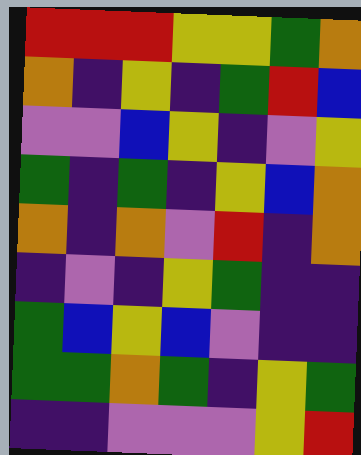[["red", "red", "red", "yellow", "yellow", "green", "orange"], ["orange", "indigo", "yellow", "indigo", "green", "red", "blue"], ["violet", "violet", "blue", "yellow", "indigo", "violet", "yellow"], ["green", "indigo", "green", "indigo", "yellow", "blue", "orange"], ["orange", "indigo", "orange", "violet", "red", "indigo", "orange"], ["indigo", "violet", "indigo", "yellow", "green", "indigo", "indigo"], ["green", "blue", "yellow", "blue", "violet", "indigo", "indigo"], ["green", "green", "orange", "green", "indigo", "yellow", "green"], ["indigo", "indigo", "violet", "violet", "violet", "yellow", "red"]]